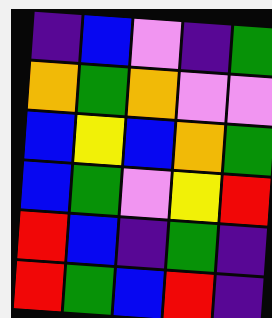[["indigo", "blue", "violet", "indigo", "green"], ["orange", "green", "orange", "violet", "violet"], ["blue", "yellow", "blue", "orange", "green"], ["blue", "green", "violet", "yellow", "red"], ["red", "blue", "indigo", "green", "indigo"], ["red", "green", "blue", "red", "indigo"]]